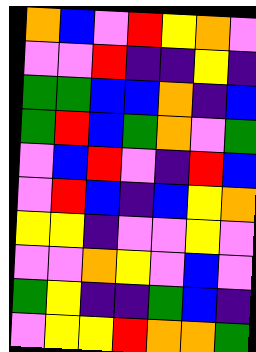[["orange", "blue", "violet", "red", "yellow", "orange", "violet"], ["violet", "violet", "red", "indigo", "indigo", "yellow", "indigo"], ["green", "green", "blue", "blue", "orange", "indigo", "blue"], ["green", "red", "blue", "green", "orange", "violet", "green"], ["violet", "blue", "red", "violet", "indigo", "red", "blue"], ["violet", "red", "blue", "indigo", "blue", "yellow", "orange"], ["yellow", "yellow", "indigo", "violet", "violet", "yellow", "violet"], ["violet", "violet", "orange", "yellow", "violet", "blue", "violet"], ["green", "yellow", "indigo", "indigo", "green", "blue", "indigo"], ["violet", "yellow", "yellow", "red", "orange", "orange", "green"]]